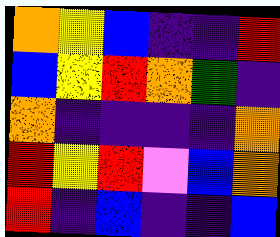[["orange", "yellow", "blue", "indigo", "indigo", "red"], ["blue", "yellow", "red", "orange", "green", "indigo"], ["orange", "indigo", "indigo", "indigo", "indigo", "orange"], ["red", "yellow", "red", "violet", "blue", "orange"], ["red", "indigo", "blue", "indigo", "indigo", "blue"]]